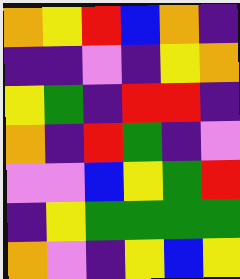[["orange", "yellow", "red", "blue", "orange", "indigo"], ["indigo", "indigo", "violet", "indigo", "yellow", "orange"], ["yellow", "green", "indigo", "red", "red", "indigo"], ["orange", "indigo", "red", "green", "indigo", "violet"], ["violet", "violet", "blue", "yellow", "green", "red"], ["indigo", "yellow", "green", "green", "green", "green"], ["orange", "violet", "indigo", "yellow", "blue", "yellow"]]